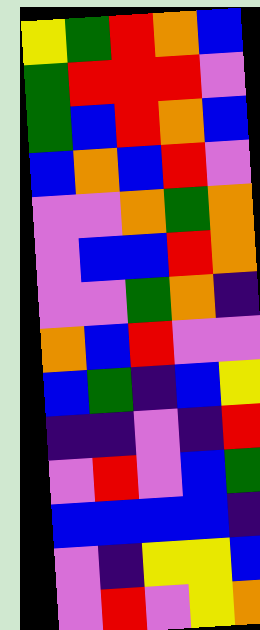[["yellow", "green", "red", "orange", "blue"], ["green", "red", "red", "red", "violet"], ["green", "blue", "red", "orange", "blue"], ["blue", "orange", "blue", "red", "violet"], ["violet", "violet", "orange", "green", "orange"], ["violet", "blue", "blue", "red", "orange"], ["violet", "violet", "green", "orange", "indigo"], ["orange", "blue", "red", "violet", "violet"], ["blue", "green", "indigo", "blue", "yellow"], ["indigo", "indigo", "violet", "indigo", "red"], ["violet", "red", "violet", "blue", "green"], ["blue", "blue", "blue", "blue", "indigo"], ["violet", "indigo", "yellow", "yellow", "blue"], ["violet", "red", "violet", "yellow", "orange"]]